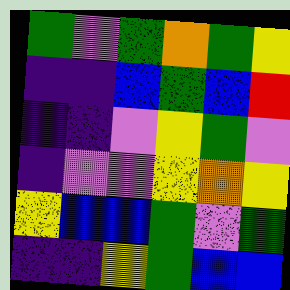[["green", "violet", "green", "orange", "green", "yellow"], ["indigo", "indigo", "blue", "green", "blue", "red"], ["indigo", "indigo", "violet", "yellow", "green", "violet"], ["indigo", "violet", "violet", "yellow", "orange", "yellow"], ["yellow", "blue", "blue", "green", "violet", "green"], ["indigo", "indigo", "yellow", "green", "blue", "blue"]]